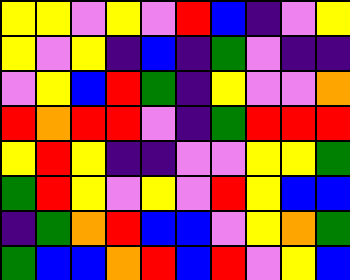[["yellow", "yellow", "violet", "yellow", "violet", "red", "blue", "indigo", "violet", "yellow"], ["yellow", "violet", "yellow", "indigo", "blue", "indigo", "green", "violet", "indigo", "indigo"], ["violet", "yellow", "blue", "red", "green", "indigo", "yellow", "violet", "violet", "orange"], ["red", "orange", "red", "red", "violet", "indigo", "green", "red", "red", "red"], ["yellow", "red", "yellow", "indigo", "indigo", "violet", "violet", "yellow", "yellow", "green"], ["green", "red", "yellow", "violet", "yellow", "violet", "red", "yellow", "blue", "blue"], ["indigo", "green", "orange", "red", "blue", "blue", "violet", "yellow", "orange", "green"], ["green", "blue", "blue", "orange", "red", "blue", "red", "violet", "yellow", "blue"]]